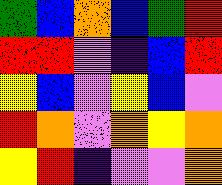[["green", "blue", "orange", "blue", "green", "red"], ["red", "red", "violet", "indigo", "blue", "red"], ["yellow", "blue", "violet", "yellow", "blue", "violet"], ["red", "orange", "violet", "orange", "yellow", "orange"], ["yellow", "red", "indigo", "violet", "violet", "orange"]]